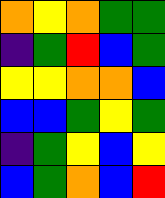[["orange", "yellow", "orange", "green", "green"], ["indigo", "green", "red", "blue", "green"], ["yellow", "yellow", "orange", "orange", "blue"], ["blue", "blue", "green", "yellow", "green"], ["indigo", "green", "yellow", "blue", "yellow"], ["blue", "green", "orange", "blue", "red"]]